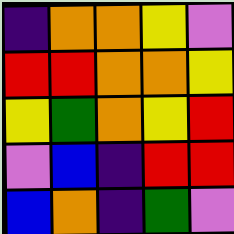[["indigo", "orange", "orange", "yellow", "violet"], ["red", "red", "orange", "orange", "yellow"], ["yellow", "green", "orange", "yellow", "red"], ["violet", "blue", "indigo", "red", "red"], ["blue", "orange", "indigo", "green", "violet"]]